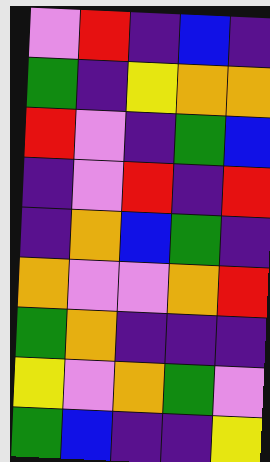[["violet", "red", "indigo", "blue", "indigo"], ["green", "indigo", "yellow", "orange", "orange"], ["red", "violet", "indigo", "green", "blue"], ["indigo", "violet", "red", "indigo", "red"], ["indigo", "orange", "blue", "green", "indigo"], ["orange", "violet", "violet", "orange", "red"], ["green", "orange", "indigo", "indigo", "indigo"], ["yellow", "violet", "orange", "green", "violet"], ["green", "blue", "indigo", "indigo", "yellow"]]